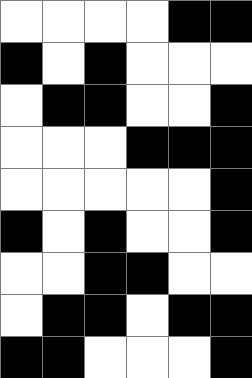[["white", "white", "white", "white", "black", "black"], ["black", "white", "black", "white", "white", "white"], ["white", "black", "black", "white", "white", "black"], ["white", "white", "white", "black", "black", "black"], ["white", "white", "white", "white", "white", "black"], ["black", "white", "black", "white", "white", "black"], ["white", "white", "black", "black", "white", "white"], ["white", "black", "black", "white", "black", "black"], ["black", "black", "white", "white", "white", "black"]]